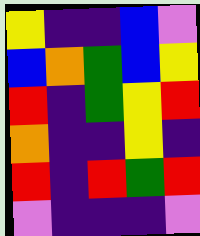[["yellow", "indigo", "indigo", "blue", "violet"], ["blue", "orange", "green", "blue", "yellow"], ["red", "indigo", "green", "yellow", "red"], ["orange", "indigo", "indigo", "yellow", "indigo"], ["red", "indigo", "red", "green", "red"], ["violet", "indigo", "indigo", "indigo", "violet"]]